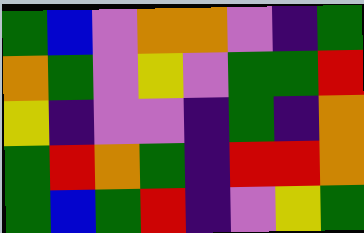[["green", "blue", "violet", "orange", "orange", "violet", "indigo", "green"], ["orange", "green", "violet", "yellow", "violet", "green", "green", "red"], ["yellow", "indigo", "violet", "violet", "indigo", "green", "indigo", "orange"], ["green", "red", "orange", "green", "indigo", "red", "red", "orange"], ["green", "blue", "green", "red", "indigo", "violet", "yellow", "green"]]